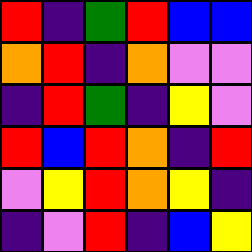[["red", "indigo", "green", "red", "blue", "blue"], ["orange", "red", "indigo", "orange", "violet", "violet"], ["indigo", "red", "green", "indigo", "yellow", "violet"], ["red", "blue", "red", "orange", "indigo", "red"], ["violet", "yellow", "red", "orange", "yellow", "indigo"], ["indigo", "violet", "red", "indigo", "blue", "yellow"]]